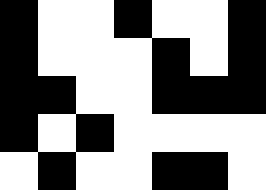[["black", "white", "white", "black", "white", "white", "black"], ["black", "white", "white", "white", "black", "white", "black"], ["black", "black", "white", "white", "black", "black", "black"], ["black", "white", "black", "white", "white", "white", "white"], ["white", "black", "white", "white", "black", "black", "white"]]